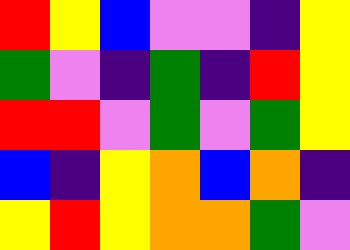[["red", "yellow", "blue", "violet", "violet", "indigo", "yellow"], ["green", "violet", "indigo", "green", "indigo", "red", "yellow"], ["red", "red", "violet", "green", "violet", "green", "yellow"], ["blue", "indigo", "yellow", "orange", "blue", "orange", "indigo"], ["yellow", "red", "yellow", "orange", "orange", "green", "violet"]]